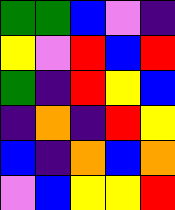[["green", "green", "blue", "violet", "indigo"], ["yellow", "violet", "red", "blue", "red"], ["green", "indigo", "red", "yellow", "blue"], ["indigo", "orange", "indigo", "red", "yellow"], ["blue", "indigo", "orange", "blue", "orange"], ["violet", "blue", "yellow", "yellow", "red"]]